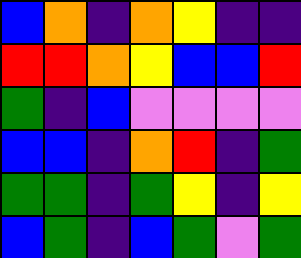[["blue", "orange", "indigo", "orange", "yellow", "indigo", "indigo"], ["red", "red", "orange", "yellow", "blue", "blue", "red"], ["green", "indigo", "blue", "violet", "violet", "violet", "violet"], ["blue", "blue", "indigo", "orange", "red", "indigo", "green"], ["green", "green", "indigo", "green", "yellow", "indigo", "yellow"], ["blue", "green", "indigo", "blue", "green", "violet", "green"]]